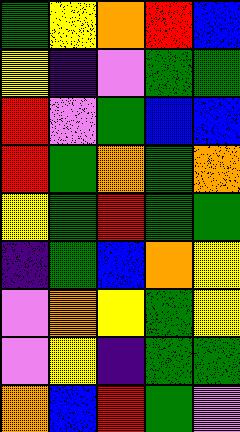[["green", "yellow", "orange", "red", "blue"], ["yellow", "indigo", "violet", "green", "green"], ["red", "violet", "green", "blue", "blue"], ["red", "green", "orange", "green", "orange"], ["yellow", "green", "red", "green", "green"], ["indigo", "green", "blue", "orange", "yellow"], ["violet", "orange", "yellow", "green", "yellow"], ["violet", "yellow", "indigo", "green", "green"], ["orange", "blue", "red", "green", "violet"]]